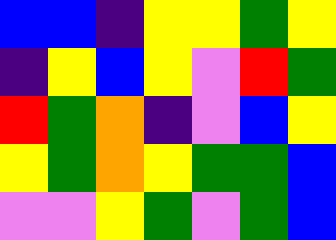[["blue", "blue", "indigo", "yellow", "yellow", "green", "yellow"], ["indigo", "yellow", "blue", "yellow", "violet", "red", "green"], ["red", "green", "orange", "indigo", "violet", "blue", "yellow"], ["yellow", "green", "orange", "yellow", "green", "green", "blue"], ["violet", "violet", "yellow", "green", "violet", "green", "blue"]]